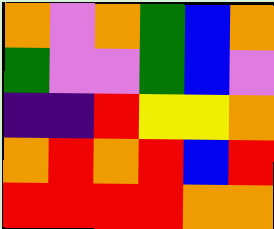[["orange", "violet", "orange", "green", "blue", "orange"], ["green", "violet", "violet", "green", "blue", "violet"], ["indigo", "indigo", "red", "yellow", "yellow", "orange"], ["orange", "red", "orange", "red", "blue", "red"], ["red", "red", "red", "red", "orange", "orange"]]